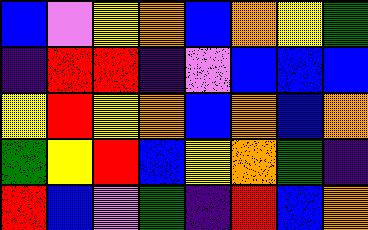[["blue", "violet", "yellow", "orange", "blue", "orange", "yellow", "green"], ["indigo", "red", "red", "indigo", "violet", "blue", "blue", "blue"], ["yellow", "red", "yellow", "orange", "blue", "orange", "blue", "orange"], ["green", "yellow", "red", "blue", "yellow", "orange", "green", "indigo"], ["red", "blue", "violet", "green", "indigo", "red", "blue", "orange"]]